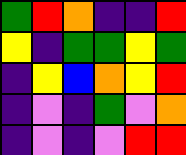[["green", "red", "orange", "indigo", "indigo", "red"], ["yellow", "indigo", "green", "green", "yellow", "green"], ["indigo", "yellow", "blue", "orange", "yellow", "red"], ["indigo", "violet", "indigo", "green", "violet", "orange"], ["indigo", "violet", "indigo", "violet", "red", "red"]]